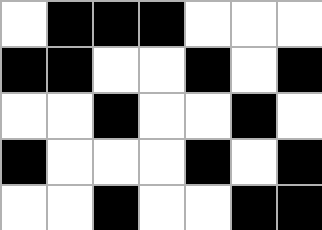[["white", "black", "black", "black", "white", "white", "white"], ["black", "black", "white", "white", "black", "white", "black"], ["white", "white", "black", "white", "white", "black", "white"], ["black", "white", "white", "white", "black", "white", "black"], ["white", "white", "black", "white", "white", "black", "black"]]